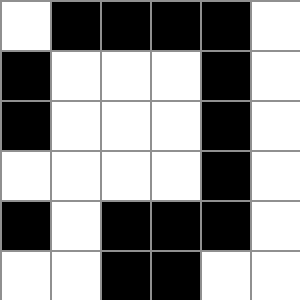[["white", "black", "black", "black", "black", "white"], ["black", "white", "white", "white", "black", "white"], ["black", "white", "white", "white", "black", "white"], ["white", "white", "white", "white", "black", "white"], ["black", "white", "black", "black", "black", "white"], ["white", "white", "black", "black", "white", "white"]]